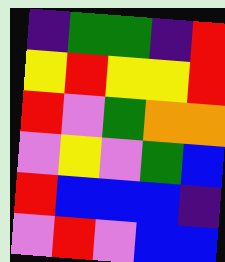[["indigo", "green", "green", "indigo", "red"], ["yellow", "red", "yellow", "yellow", "red"], ["red", "violet", "green", "orange", "orange"], ["violet", "yellow", "violet", "green", "blue"], ["red", "blue", "blue", "blue", "indigo"], ["violet", "red", "violet", "blue", "blue"]]